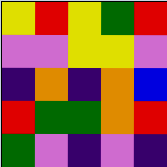[["yellow", "red", "yellow", "green", "red"], ["violet", "violet", "yellow", "yellow", "violet"], ["indigo", "orange", "indigo", "orange", "blue"], ["red", "green", "green", "orange", "red"], ["green", "violet", "indigo", "violet", "indigo"]]